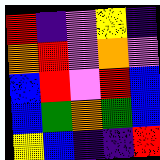[["red", "indigo", "violet", "yellow", "indigo"], ["orange", "red", "violet", "orange", "violet"], ["blue", "red", "violet", "red", "blue"], ["blue", "green", "orange", "green", "blue"], ["yellow", "blue", "indigo", "indigo", "red"]]